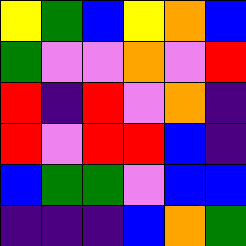[["yellow", "green", "blue", "yellow", "orange", "blue"], ["green", "violet", "violet", "orange", "violet", "red"], ["red", "indigo", "red", "violet", "orange", "indigo"], ["red", "violet", "red", "red", "blue", "indigo"], ["blue", "green", "green", "violet", "blue", "blue"], ["indigo", "indigo", "indigo", "blue", "orange", "green"]]